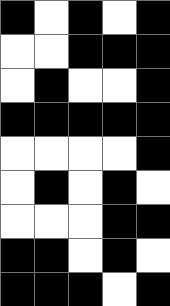[["black", "white", "black", "white", "black"], ["white", "white", "black", "black", "black"], ["white", "black", "white", "white", "black"], ["black", "black", "black", "black", "black"], ["white", "white", "white", "white", "black"], ["white", "black", "white", "black", "white"], ["white", "white", "white", "black", "black"], ["black", "black", "white", "black", "white"], ["black", "black", "black", "white", "black"]]